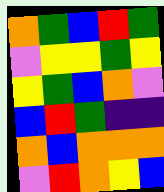[["orange", "green", "blue", "red", "green"], ["violet", "yellow", "yellow", "green", "yellow"], ["yellow", "green", "blue", "orange", "violet"], ["blue", "red", "green", "indigo", "indigo"], ["orange", "blue", "orange", "orange", "orange"], ["violet", "red", "orange", "yellow", "blue"]]